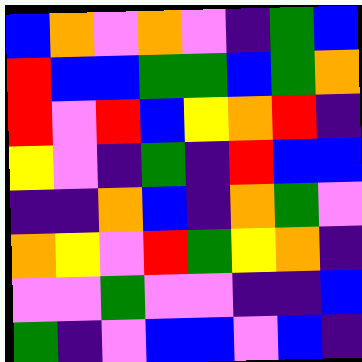[["blue", "orange", "violet", "orange", "violet", "indigo", "green", "blue"], ["red", "blue", "blue", "green", "green", "blue", "green", "orange"], ["red", "violet", "red", "blue", "yellow", "orange", "red", "indigo"], ["yellow", "violet", "indigo", "green", "indigo", "red", "blue", "blue"], ["indigo", "indigo", "orange", "blue", "indigo", "orange", "green", "violet"], ["orange", "yellow", "violet", "red", "green", "yellow", "orange", "indigo"], ["violet", "violet", "green", "violet", "violet", "indigo", "indigo", "blue"], ["green", "indigo", "violet", "blue", "blue", "violet", "blue", "indigo"]]